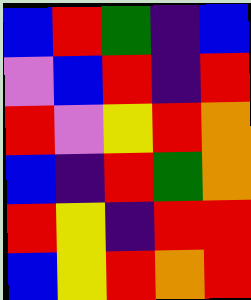[["blue", "red", "green", "indigo", "blue"], ["violet", "blue", "red", "indigo", "red"], ["red", "violet", "yellow", "red", "orange"], ["blue", "indigo", "red", "green", "orange"], ["red", "yellow", "indigo", "red", "red"], ["blue", "yellow", "red", "orange", "red"]]